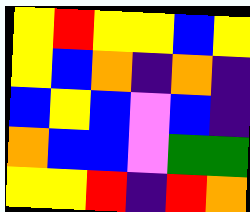[["yellow", "red", "yellow", "yellow", "blue", "yellow"], ["yellow", "blue", "orange", "indigo", "orange", "indigo"], ["blue", "yellow", "blue", "violet", "blue", "indigo"], ["orange", "blue", "blue", "violet", "green", "green"], ["yellow", "yellow", "red", "indigo", "red", "orange"]]